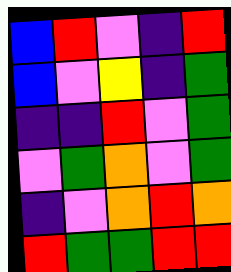[["blue", "red", "violet", "indigo", "red"], ["blue", "violet", "yellow", "indigo", "green"], ["indigo", "indigo", "red", "violet", "green"], ["violet", "green", "orange", "violet", "green"], ["indigo", "violet", "orange", "red", "orange"], ["red", "green", "green", "red", "red"]]